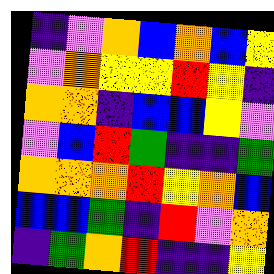[["indigo", "violet", "orange", "blue", "orange", "blue", "yellow"], ["violet", "orange", "yellow", "yellow", "red", "yellow", "indigo"], ["orange", "orange", "indigo", "blue", "blue", "yellow", "violet"], ["violet", "blue", "red", "green", "indigo", "indigo", "green"], ["orange", "orange", "orange", "red", "yellow", "orange", "blue"], ["blue", "blue", "green", "indigo", "red", "violet", "orange"], ["indigo", "green", "orange", "red", "indigo", "indigo", "yellow"]]